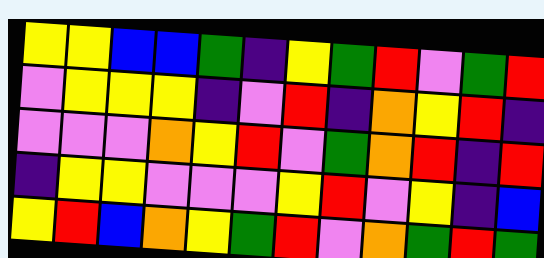[["yellow", "yellow", "blue", "blue", "green", "indigo", "yellow", "green", "red", "violet", "green", "red"], ["violet", "yellow", "yellow", "yellow", "indigo", "violet", "red", "indigo", "orange", "yellow", "red", "indigo"], ["violet", "violet", "violet", "orange", "yellow", "red", "violet", "green", "orange", "red", "indigo", "red"], ["indigo", "yellow", "yellow", "violet", "violet", "violet", "yellow", "red", "violet", "yellow", "indigo", "blue"], ["yellow", "red", "blue", "orange", "yellow", "green", "red", "violet", "orange", "green", "red", "green"]]